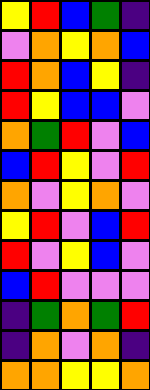[["yellow", "red", "blue", "green", "indigo"], ["violet", "orange", "yellow", "orange", "blue"], ["red", "orange", "blue", "yellow", "indigo"], ["red", "yellow", "blue", "blue", "violet"], ["orange", "green", "red", "violet", "blue"], ["blue", "red", "yellow", "violet", "red"], ["orange", "violet", "yellow", "orange", "violet"], ["yellow", "red", "violet", "blue", "red"], ["red", "violet", "yellow", "blue", "violet"], ["blue", "red", "violet", "violet", "violet"], ["indigo", "green", "orange", "green", "red"], ["indigo", "orange", "violet", "orange", "indigo"], ["orange", "orange", "yellow", "yellow", "orange"]]